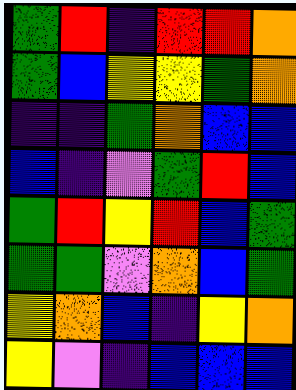[["green", "red", "indigo", "red", "red", "orange"], ["green", "blue", "yellow", "yellow", "green", "orange"], ["indigo", "indigo", "green", "orange", "blue", "blue"], ["blue", "indigo", "violet", "green", "red", "blue"], ["green", "red", "yellow", "red", "blue", "green"], ["green", "green", "violet", "orange", "blue", "green"], ["yellow", "orange", "blue", "indigo", "yellow", "orange"], ["yellow", "violet", "indigo", "blue", "blue", "blue"]]